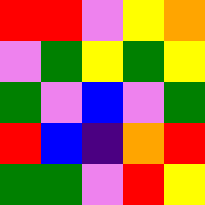[["red", "red", "violet", "yellow", "orange"], ["violet", "green", "yellow", "green", "yellow"], ["green", "violet", "blue", "violet", "green"], ["red", "blue", "indigo", "orange", "red"], ["green", "green", "violet", "red", "yellow"]]